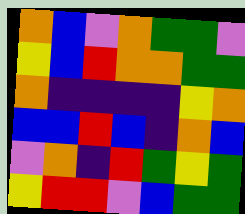[["orange", "blue", "violet", "orange", "green", "green", "violet"], ["yellow", "blue", "red", "orange", "orange", "green", "green"], ["orange", "indigo", "indigo", "indigo", "indigo", "yellow", "orange"], ["blue", "blue", "red", "blue", "indigo", "orange", "blue"], ["violet", "orange", "indigo", "red", "green", "yellow", "green"], ["yellow", "red", "red", "violet", "blue", "green", "green"]]